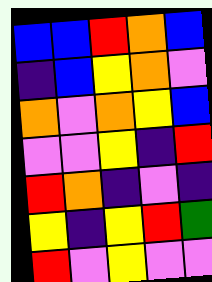[["blue", "blue", "red", "orange", "blue"], ["indigo", "blue", "yellow", "orange", "violet"], ["orange", "violet", "orange", "yellow", "blue"], ["violet", "violet", "yellow", "indigo", "red"], ["red", "orange", "indigo", "violet", "indigo"], ["yellow", "indigo", "yellow", "red", "green"], ["red", "violet", "yellow", "violet", "violet"]]